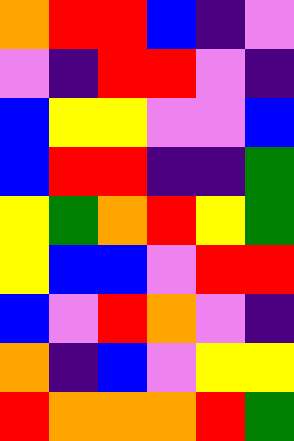[["orange", "red", "red", "blue", "indigo", "violet"], ["violet", "indigo", "red", "red", "violet", "indigo"], ["blue", "yellow", "yellow", "violet", "violet", "blue"], ["blue", "red", "red", "indigo", "indigo", "green"], ["yellow", "green", "orange", "red", "yellow", "green"], ["yellow", "blue", "blue", "violet", "red", "red"], ["blue", "violet", "red", "orange", "violet", "indigo"], ["orange", "indigo", "blue", "violet", "yellow", "yellow"], ["red", "orange", "orange", "orange", "red", "green"]]